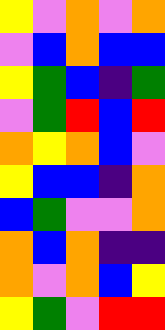[["yellow", "violet", "orange", "violet", "orange"], ["violet", "blue", "orange", "blue", "blue"], ["yellow", "green", "blue", "indigo", "green"], ["violet", "green", "red", "blue", "red"], ["orange", "yellow", "orange", "blue", "violet"], ["yellow", "blue", "blue", "indigo", "orange"], ["blue", "green", "violet", "violet", "orange"], ["orange", "blue", "orange", "indigo", "indigo"], ["orange", "violet", "orange", "blue", "yellow"], ["yellow", "green", "violet", "red", "red"]]